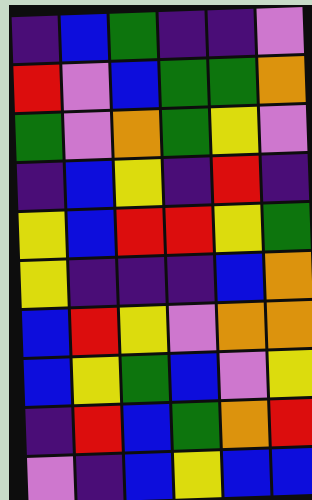[["indigo", "blue", "green", "indigo", "indigo", "violet"], ["red", "violet", "blue", "green", "green", "orange"], ["green", "violet", "orange", "green", "yellow", "violet"], ["indigo", "blue", "yellow", "indigo", "red", "indigo"], ["yellow", "blue", "red", "red", "yellow", "green"], ["yellow", "indigo", "indigo", "indigo", "blue", "orange"], ["blue", "red", "yellow", "violet", "orange", "orange"], ["blue", "yellow", "green", "blue", "violet", "yellow"], ["indigo", "red", "blue", "green", "orange", "red"], ["violet", "indigo", "blue", "yellow", "blue", "blue"]]